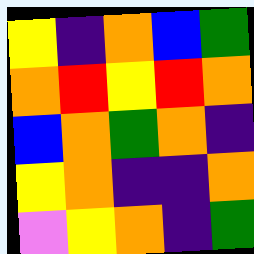[["yellow", "indigo", "orange", "blue", "green"], ["orange", "red", "yellow", "red", "orange"], ["blue", "orange", "green", "orange", "indigo"], ["yellow", "orange", "indigo", "indigo", "orange"], ["violet", "yellow", "orange", "indigo", "green"]]